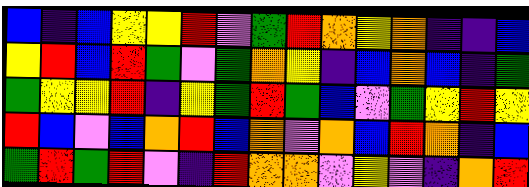[["blue", "indigo", "blue", "yellow", "yellow", "red", "violet", "green", "red", "orange", "yellow", "orange", "indigo", "indigo", "blue"], ["yellow", "red", "blue", "red", "green", "violet", "green", "orange", "yellow", "indigo", "blue", "orange", "blue", "indigo", "green"], ["green", "yellow", "yellow", "red", "indigo", "yellow", "green", "red", "green", "blue", "violet", "green", "yellow", "red", "yellow"], ["red", "blue", "violet", "blue", "orange", "red", "blue", "orange", "violet", "orange", "blue", "red", "orange", "indigo", "blue"], ["green", "red", "green", "red", "violet", "indigo", "red", "orange", "orange", "violet", "yellow", "violet", "indigo", "orange", "red"]]